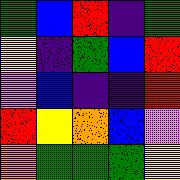[["green", "blue", "red", "indigo", "green"], ["yellow", "indigo", "green", "blue", "red"], ["violet", "blue", "indigo", "indigo", "red"], ["red", "yellow", "orange", "blue", "violet"], ["orange", "green", "green", "green", "yellow"]]